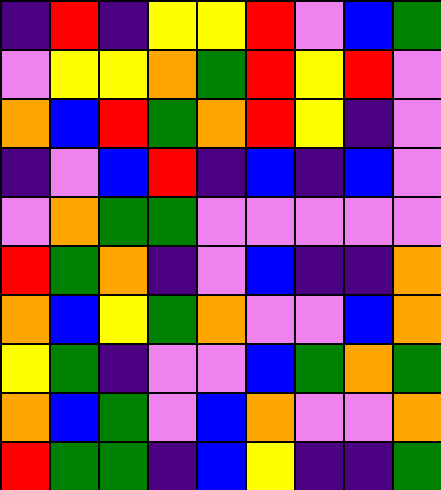[["indigo", "red", "indigo", "yellow", "yellow", "red", "violet", "blue", "green"], ["violet", "yellow", "yellow", "orange", "green", "red", "yellow", "red", "violet"], ["orange", "blue", "red", "green", "orange", "red", "yellow", "indigo", "violet"], ["indigo", "violet", "blue", "red", "indigo", "blue", "indigo", "blue", "violet"], ["violet", "orange", "green", "green", "violet", "violet", "violet", "violet", "violet"], ["red", "green", "orange", "indigo", "violet", "blue", "indigo", "indigo", "orange"], ["orange", "blue", "yellow", "green", "orange", "violet", "violet", "blue", "orange"], ["yellow", "green", "indigo", "violet", "violet", "blue", "green", "orange", "green"], ["orange", "blue", "green", "violet", "blue", "orange", "violet", "violet", "orange"], ["red", "green", "green", "indigo", "blue", "yellow", "indigo", "indigo", "green"]]